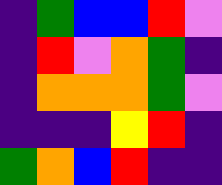[["indigo", "green", "blue", "blue", "red", "violet"], ["indigo", "red", "violet", "orange", "green", "indigo"], ["indigo", "orange", "orange", "orange", "green", "violet"], ["indigo", "indigo", "indigo", "yellow", "red", "indigo"], ["green", "orange", "blue", "red", "indigo", "indigo"]]